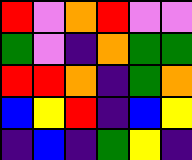[["red", "violet", "orange", "red", "violet", "violet"], ["green", "violet", "indigo", "orange", "green", "green"], ["red", "red", "orange", "indigo", "green", "orange"], ["blue", "yellow", "red", "indigo", "blue", "yellow"], ["indigo", "blue", "indigo", "green", "yellow", "indigo"]]